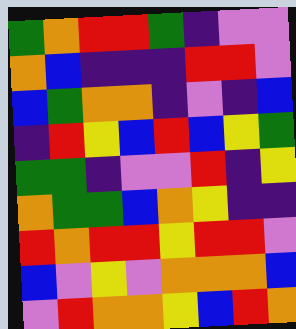[["green", "orange", "red", "red", "green", "indigo", "violet", "violet"], ["orange", "blue", "indigo", "indigo", "indigo", "red", "red", "violet"], ["blue", "green", "orange", "orange", "indigo", "violet", "indigo", "blue"], ["indigo", "red", "yellow", "blue", "red", "blue", "yellow", "green"], ["green", "green", "indigo", "violet", "violet", "red", "indigo", "yellow"], ["orange", "green", "green", "blue", "orange", "yellow", "indigo", "indigo"], ["red", "orange", "red", "red", "yellow", "red", "red", "violet"], ["blue", "violet", "yellow", "violet", "orange", "orange", "orange", "blue"], ["violet", "red", "orange", "orange", "yellow", "blue", "red", "orange"]]